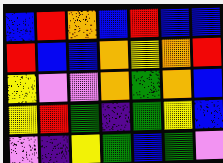[["blue", "red", "orange", "blue", "red", "blue", "blue"], ["red", "blue", "blue", "orange", "yellow", "orange", "red"], ["yellow", "violet", "violet", "orange", "green", "orange", "blue"], ["yellow", "red", "green", "indigo", "green", "yellow", "blue"], ["violet", "indigo", "yellow", "green", "blue", "green", "violet"]]